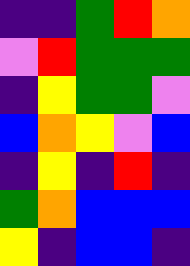[["indigo", "indigo", "green", "red", "orange"], ["violet", "red", "green", "green", "green"], ["indigo", "yellow", "green", "green", "violet"], ["blue", "orange", "yellow", "violet", "blue"], ["indigo", "yellow", "indigo", "red", "indigo"], ["green", "orange", "blue", "blue", "blue"], ["yellow", "indigo", "blue", "blue", "indigo"]]